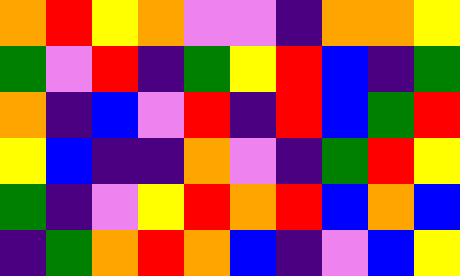[["orange", "red", "yellow", "orange", "violet", "violet", "indigo", "orange", "orange", "yellow"], ["green", "violet", "red", "indigo", "green", "yellow", "red", "blue", "indigo", "green"], ["orange", "indigo", "blue", "violet", "red", "indigo", "red", "blue", "green", "red"], ["yellow", "blue", "indigo", "indigo", "orange", "violet", "indigo", "green", "red", "yellow"], ["green", "indigo", "violet", "yellow", "red", "orange", "red", "blue", "orange", "blue"], ["indigo", "green", "orange", "red", "orange", "blue", "indigo", "violet", "blue", "yellow"]]